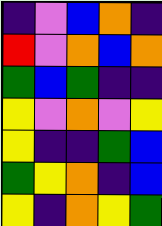[["indigo", "violet", "blue", "orange", "indigo"], ["red", "violet", "orange", "blue", "orange"], ["green", "blue", "green", "indigo", "indigo"], ["yellow", "violet", "orange", "violet", "yellow"], ["yellow", "indigo", "indigo", "green", "blue"], ["green", "yellow", "orange", "indigo", "blue"], ["yellow", "indigo", "orange", "yellow", "green"]]